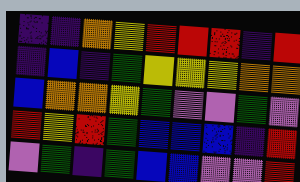[["indigo", "indigo", "orange", "yellow", "red", "red", "red", "indigo", "red"], ["indigo", "blue", "indigo", "green", "yellow", "yellow", "yellow", "orange", "orange"], ["blue", "orange", "orange", "yellow", "green", "violet", "violet", "green", "violet"], ["red", "yellow", "red", "green", "blue", "blue", "blue", "indigo", "red"], ["violet", "green", "indigo", "green", "blue", "blue", "violet", "violet", "red"]]